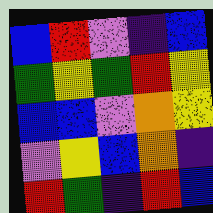[["blue", "red", "violet", "indigo", "blue"], ["green", "yellow", "green", "red", "yellow"], ["blue", "blue", "violet", "orange", "yellow"], ["violet", "yellow", "blue", "orange", "indigo"], ["red", "green", "indigo", "red", "blue"]]